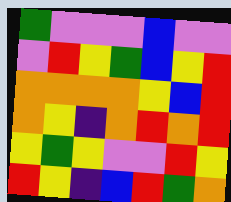[["green", "violet", "violet", "violet", "blue", "violet", "violet"], ["violet", "red", "yellow", "green", "blue", "yellow", "red"], ["orange", "orange", "orange", "orange", "yellow", "blue", "red"], ["orange", "yellow", "indigo", "orange", "red", "orange", "red"], ["yellow", "green", "yellow", "violet", "violet", "red", "yellow"], ["red", "yellow", "indigo", "blue", "red", "green", "orange"]]